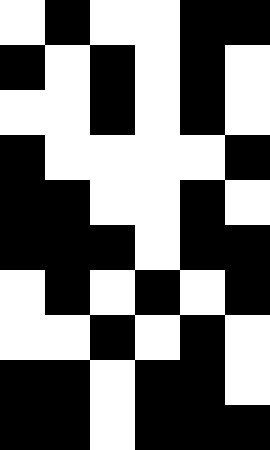[["white", "black", "white", "white", "black", "black"], ["black", "white", "black", "white", "black", "white"], ["white", "white", "black", "white", "black", "white"], ["black", "white", "white", "white", "white", "black"], ["black", "black", "white", "white", "black", "white"], ["black", "black", "black", "white", "black", "black"], ["white", "black", "white", "black", "white", "black"], ["white", "white", "black", "white", "black", "white"], ["black", "black", "white", "black", "black", "white"], ["black", "black", "white", "black", "black", "black"]]